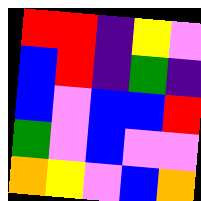[["red", "red", "indigo", "yellow", "violet"], ["blue", "red", "indigo", "green", "indigo"], ["blue", "violet", "blue", "blue", "red"], ["green", "violet", "blue", "violet", "violet"], ["orange", "yellow", "violet", "blue", "orange"]]